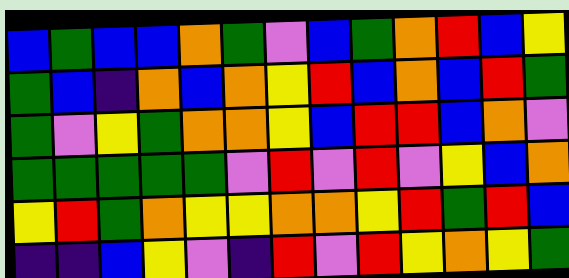[["blue", "green", "blue", "blue", "orange", "green", "violet", "blue", "green", "orange", "red", "blue", "yellow"], ["green", "blue", "indigo", "orange", "blue", "orange", "yellow", "red", "blue", "orange", "blue", "red", "green"], ["green", "violet", "yellow", "green", "orange", "orange", "yellow", "blue", "red", "red", "blue", "orange", "violet"], ["green", "green", "green", "green", "green", "violet", "red", "violet", "red", "violet", "yellow", "blue", "orange"], ["yellow", "red", "green", "orange", "yellow", "yellow", "orange", "orange", "yellow", "red", "green", "red", "blue"], ["indigo", "indigo", "blue", "yellow", "violet", "indigo", "red", "violet", "red", "yellow", "orange", "yellow", "green"]]